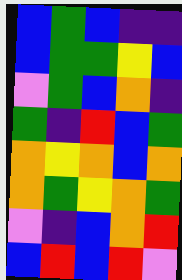[["blue", "green", "blue", "indigo", "indigo"], ["blue", "green", "green", "yellow", "blue"], ["violet", "green", "blue", "orange", "indigo"], ["green", "indigo", "red", "blue", "green"], ["orange", "yellow", "orange", "blue", "orange"], ["orange", "green", "yellow", "orange", "green"], ["violet", "indigo", "blue", "orange", "red"], ["blue", "red", "blue", "red", "violet"]]